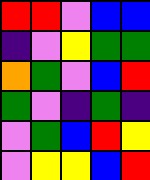[["red", "red", "violet", "blue", "blue"], ["indigo", "violet", "yellow", "green", "green"], ["orange", "green", "violet", "blue", "red"], ["green", "violet", "indigo", "green", "indigo"], ["violet", "green", "blue", "red", "yellow"], ["violet", "yellow", "yellow", "blue", "red"]]